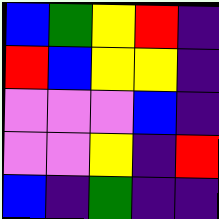[["blue", "green", "yellow", "red", "indigo"], ["red", "blue", "yellow", "yellow", "indigo"], ["violet", "violet", "violet", "blue", "indigo"], ["violet", "violet", "yellow", "indigo", "red"], ["blue", "indigo", "green", "indigo", "indigo"]]